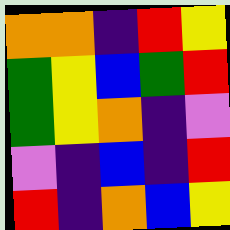[["orange", "orange", "indigo", "red", "yellow"], ["green", "yellow", "blue", "green", "red"], ["green", "yellow", "orange", "indigo", "violet"], ["violet", "indigo", "blue", "indigo", "red"], ["red", "indigo", "orange", "blue", "yellow"]]